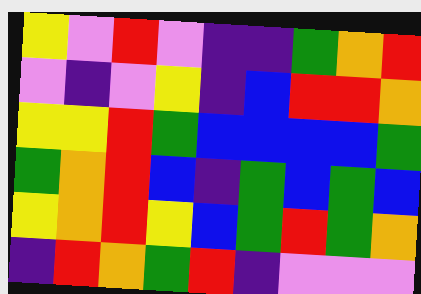[["yellow", "violet", "red", "violet", "indigo", "indigo", "green", "orange", "red"], ["violet", "indigo", "violet", "yellow", "indigo", "blue", "red", "red", "orange"], ["yellow", "yellow", "red", "green", "blue", "blue", "blue", "blue", "green"], ["green", "orange", "red", "blue", "indigo", "green", "blue", "green", "blue"], ["yellow", "orange", "red", "yellow", "blue", "green", "red", "green", "orange"], ["indigo", "red", "orange", "green", "red", "indigo", "violet", "violet", "violet"]]